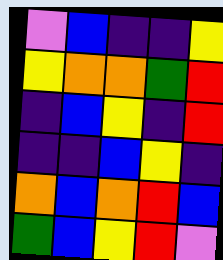[["violet", "blue", "indigo", "indigo", "yellow"], ["yellow", "orange", "orange", "green", "red"], ["indigo", "blue", "yellow", "indigo", "red"], ["indigo", "indigo", "blue", "yellow", "indigo"], ["orange", "blue", "orange", "red", "blue"], ["green", "blue", "yellow", "red", "violet"]]